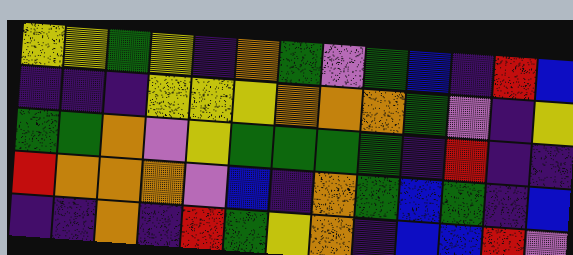[["yellow", "yellow", "green", "yellow", "indigo", "orange", "green", "violet", "green", "blue", "indigo", "red", "blue"], ["indigo", "indigo", "indigo", "yellow", "yellow", "yellow", "orange", "orange", "orange", "green", "violet", "indigo", "yellow"], ["green", "green", "orange", "violet", "yellow", "green", "green", "green", "green", "indigo", "red", "indigo", "indigo"], ["red", "orange", "orange", "orange", "violet", "blue", "indigo", "orange", "green", "blue", "green", "indigo", "blue"], ["indigo", "indigo", "orange", "indigo", "red", "green", "yellow", "orange", "indigo", "blue", "blue", "red", "violet"]]